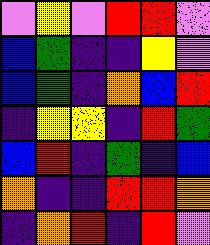[["violet", "yellow", "violet", "red", "red", "violet"], ["blue", "green", "indigo", "indigo", "yellow", "violet"], ["blue", "green", "indigo", "orange", "blue", "red"], ["indigo", "yellow", "yellow", "indigo", "red", "green"], ["blue", "red", "indigo", "green", "indigo", "blue"], ["orange", "indigo", "indigo", "red", "red", "orange"], ["indigo", "orange", "red", "indigo", "red", "violet"]]